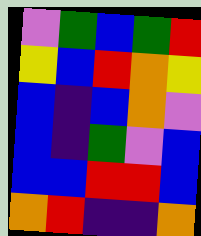[["violet", "green", "blue", "green", "red"], ["yellow", "blue", "red", "orange", "yellow"], ["blue", "indigo", "blue", "orange", "violet"], ["blue", "indigo", "green", "violet", "blue"], ["blue", "blue", "red", "red", "blue"], ["orange", "red", "indigo", "indigo", "orange"]]